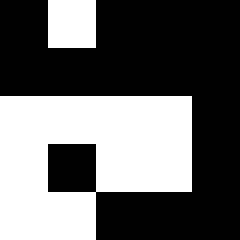[["black", "white", "black", "black", "black"], ["black", "black", "black", "black", "black"], ["white", "white", "white", "white", "black"], ["white", "black", "white", "white", "black"], ["white", "white", "black", "black", "black"]]